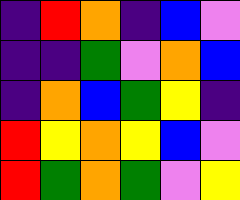[["indigo", "red", "orange", "indigo", "blue", "violet"], ["indigo", "indigo", "green", "violet", "orange", "blue"], ["indigo", "orange", "blue", "green", "yellow", "indigo"], ["red", "yellow", "orange", "yellow", "blue", "violet"], ["red", "green", "orange", "green", "violet", "yellow"]]